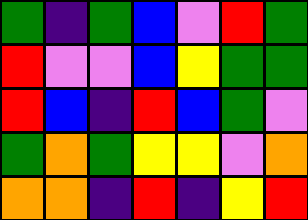[["green", "indigo", "green", "blue", "violet", "red", "green"], ["red", "violet", "violet", "blue", "yellow", "green", "green"], ["red", "blue", "indigo", "red", "blue", "green", "violet"], ["green", "orange", "green", "yellow", "yellow", "violet", "orange"], ["orange", "orange", "indigo", "red", "indigo", "yellow", "red"]]